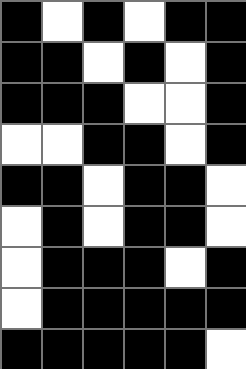[["black", "white", "black", "white", "black", "black"], ["black", "black", "white", "black", "white", "black"], ["black", "black", "black", "white", "white", "black"], ["white", "white", "black", "black", "white", "black"], ["black", "black", "white", "black", "black", "white"], ["white", "black", "white", "black", "black", "white"], ["white", "black", "black", "black", "white", "black"], ["white", "black", "black", "black", "black", "black"], ["black", "black", "black", "black", "black", "white"]]